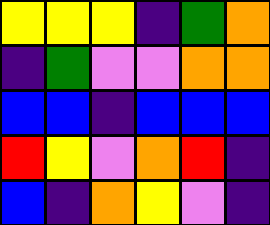[["yellow", "yellow", "yellow", "indigo", "green", "orange"], ["indigo", "green", "violet", "violet", "orange", "orange"], ["blue", "blue", "indigo", "blue", "blue", "blue"], ["red", "yellow", "violet", "orange", "red", "indigo"], ["blue", "indigo", "orange", "yellow", "violet", "indigo"]]